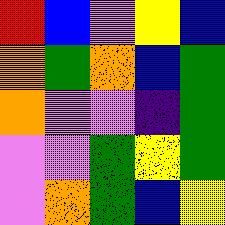[["red", "blue", "violet", "yellow", "blue"], ["orange", "green", "orange", "blue", "green"], ["orange", "violet", "violet", "indigo", "green"], ["violet", "violet", "green", "yellow", "green"], ["violet", "orange", "green", "blue", "yellow"]]